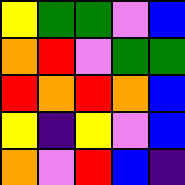[["yellow", "green", "green", "violet", "blue"], ["orange", "red", "violet", "green", "green"], ["red", "orange", "red", "orange", "blue"], ["yellow", "indigo", "yellow", "violet", "blue"], ["orange", "violet", "red", "blue", "indigo"]]